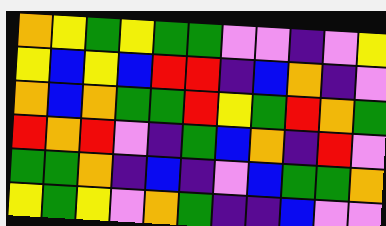[["orange", "yellow", "green", "yellow", "green", "green", "violet", "violet", "indigo", "violet", "yellow"], ["yellow", "blue", "yellow", "blue", "red", "red", "indigo", "blue", "orange", "indigo", "violet"], ["orange", "blue", "orange", "green", "green", "red", "yellow", "green", "red", "orange", "green"], ["red", "orange", "red", "violet", "indigo", "green", "blue", "orange", "indigo", "red", "violet"], ["green", "green", "orange", "indigo", "blue", "indigo", "violet", "blue", "green", "green", "orange"], ["yellow", "green", "yellow", "violet", "orange", "green", "indigo", "indigo", "blue", "violet", "violet"]]